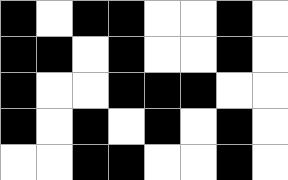[["black", "white", "black", "black", "white", "white", "black", "white"], ["black", "black", "white", "black", "white", "white", "black", "white"], ["black", "white", "white", "black", "black", "black", "white", "white"], ["black", "white", "black", "white", "black", "white", "black", "white"], ["white", "white", "black", "black", "white", "white", "black", "white"]]